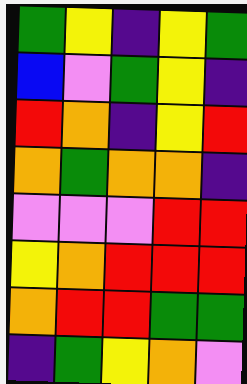[["green", "yellow", "indigo", "yellow", "green"], ["blue", "violet", "green", "yellow", "indigo"], ["red", "orange", "indigo", "yellow", "red"], ["orange", "green", "orange", "orange", "indigo"], ["violet", "violet", "violet", "red", "red"], ["yellow", "orange", "red", "red", "red"], ["orange", "red", "red", "green", "green"], ["indigo", "green", "yellow", "orange", "violet"]]